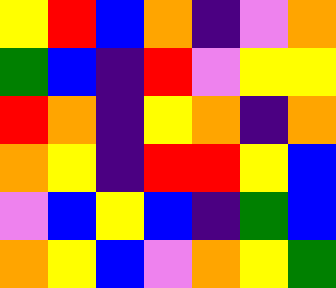[["yellow", "red", "blue", "orange", "indigo", "violet", "orange"], ["green", "blue", "indigo", "red", "violet", "yellow", "yellow"], ["red", "orange", "indigo", "yellow", "orange", "indigo", "orange"], ["orange", "yellow", "indigo", "red", "red", "yellow", "blue"], ["violet", "blue", "yellow", "blue", "indigo", "green", "blue"], ["orange", "yellow", "blue", "violet", "orange", "yellow", "green"]]